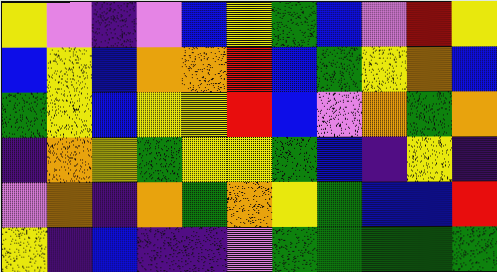[["yellow", "violet", "indigo", "violet", "blue", "yellow", "green", "blue", "violet", "red", "yellow"], ["blue", "yellow", "blue", "orange", "orange", "red", "blue", "green", "yellow", "orange", "blue"], ["green", "yellow", "blue", "yellow", "yellow", "red", "blue", "violet", "orange", "green", "orange"], ["indigo", "orange", "yellow", "green", "yellow", "yellow", "green", "blue", "indigo", "yellow", "indigo"], ["violet", "orange", "indigo", "orange", "green", "orange", "yellow", "green", "blue", "blue", "red"], ["yellow", "indigo", "blue", "indigo", "indigo", "violet", "green", "green", "green", "green", "green"]]